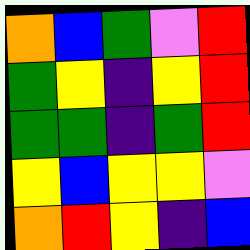[["orange", "blue", "green", "violet", "red"], ["green", "yellow", "indigo", "yellow", "red"], ["green", "green", "indigo", "green", "red"], ["yellow", "blue", "yellow", "yellow", "violet"], ["orange", "red", "yellow", "indigo", "blue"]]